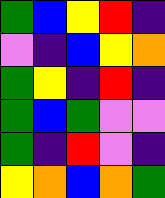[["green", "blue", "yellow", "red", "indigo"], ["violet", "indigo", "blue", "yellow", "orange"], ["green", "yellow", "indigo", "red", "indigo"], ["green", "blue", "green", "violet", "violet"], ["green", "indigo", "red", "violet", "indigo"], ["yellow", "orange", "blue", "orange", "green"]]